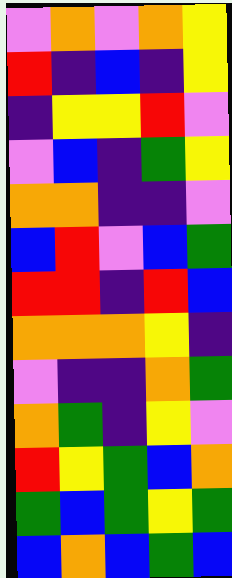[["violet", "orange", "violet", "orange", "yellow"], ["red", "indigo", "blue", "indigo", "yellow"], ["indigo", "yellow", "yellow", "red", "violet"], ["violet", "blue", "indigo", "green", "yellow"], ["orange", "orange", "indigo", "indigo", "violet"], ["blue", "red", "violet", "blue", "green"], ["red", "red", "indigo", "red", "blue"], ["orange", "orange", "orange", "yellow", "indigo"], ["violet", "indigo", "indigo", "orange", "green"], ["orange", "green", "indigo", "yellow", "violet"], ["red", "yellow", "green", "blue", "orange"], ["green", "blue", "green", "yellow", "green"], ["blue", "orange", "blue", "green", "blue"]]